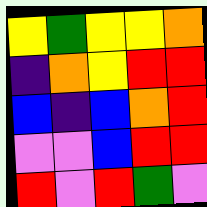[["yellow", "green", "yellow", "yellow", "orange"], ["indigo", "orange", "yellow", "red", "red"], ["blue", "indigo", "blue", "orange", "red"], ["violet", "violet", "blue", "red", "red"], ["red", "violet", "red", "green", "violet"]]